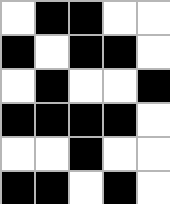[["white", "black", "black", "white", "white"], ["black", "white", "black", "black", "white"], ["white", "black", "white", "white", "black"], ["black", "black", "black", "black", "white"], ["white", "white", "black", "white", "white"], ["black", "black", "white", "black", "white"]]